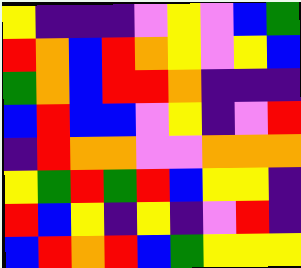[["yellow", "indigo", "indigo", "indigo", "violet", "yellow", "violet", "blue", "green"], ["red", "orange", "blue", "red", "orange", "yellow", "violet", "yellow", "blue"], ["green", "orange", "blue", "red", "red", "orange", "indigo", "indigo", "indigo"], ["blue", "red", "blue", "blue", "violet", "yellow", "indigo", "violet", "red"], ["indigo", "red", "orange", "orange", "violet", "violet", "orange", "orange", "orange"], ["yellow", "green", "red", "green", "red", "blue", "yellow", "yellow", "indigo"], ["red", "blue", "yellow", "indigo", "yellow", "indigo", "violet", "red", "indigo"], ["blue", "red", "orange", "red", "blue", "green", "yellow", "yellow", "yellow"]]